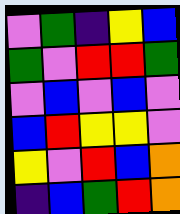[["violet", "green", "indigo", "yellow", "blue"], ["green", "violet", "red", "red", "green"], ["violet", "blue", "violet", "blue", "violet"], ["blue", "red", "yellow", "yellow", "violet"], ["yellow", "violet", "red", "blue", "orange"], ["indigo", "blue", "green", "red", "orange"]]